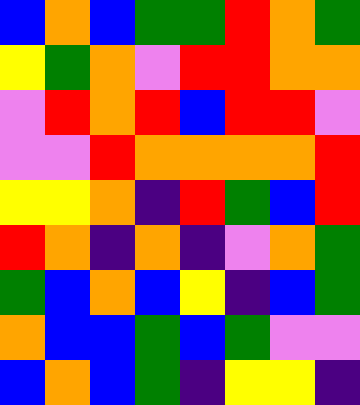[["blue", "orange", "blue", "green", "green", "red", "orange", "green"], ["yellow", "green", "orange", "violet", "red", "red", "orange", "orange"], ["violet", "red", "orange", "red", "blue", "red", "red", "violet"], ["violet", "violet", "red", "orange", "orange", "orange", "orange", "red"], ["yellow", "yellow", "orange", "indigo", "red", "green", "blue", "red"], ["red", "orange", "indigo", "orange", "indigo", "violet", "orange", "green"], ["green", "blue", "orange", "blue", "yellow", "indigo", "blue", "green"], ["orange", "blue", "blue", "green", "blue", "green", "violet", "violet"], ["blue", "orange", "blue", "green", "indigo", "yellow", "yellow", "indigo"]]